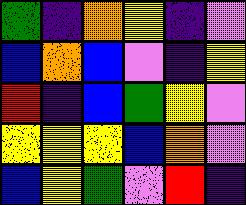[["green", "indigo", "orange", "yellow", "indigo", "violet"], ["blue", "orange", "blue", "violet", "indigo", "yellow"], ["red", "indigo", "blue", "green", "yellow", "violet"], ["yellow", "yellow", "yellow", "blue", "orange", "violet"], ["blue", "yellow", "green", "violet", "red", "indigo"]]